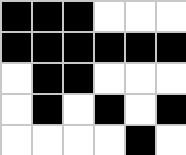[["black", "black", "black", "white", "white", "white"], ["black", "black", "black", "black", "black", "black"], ["white", "black", "black", "white", "white", "white"], ["white", "black", "white", "black", "white", "black"], ["white", "white", "white", "white", "black", "white"]]